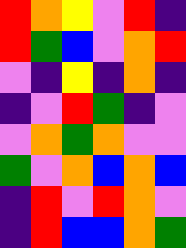[["red", "orange", "yellow", "violet", "red", "indigo"], ["red", "green", "blue", "violet", "orange", "red"], ["violet", "indigo", "yellow", "indigo", "orange", "indigo"], ["indigo", "violet", "red", "green", "indigo", "violet"], ["violet", "orange", "green", "orange", "violet", "violet"], ["green", "violet", "orange", "blue", "orange", "blue"], ["indigo", "red", "violet", "red", "orange", "violet"], ["indigo", "red", "blue", "blue", "orange", "green"]]